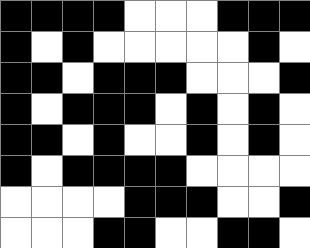[["black", "black", "black", "black", "white", "white", "white", "black", "black", "black"], ["black", "white", "black", "white", "white", "white", "white", "white", "black", "white"], ["black", "black", "white", "black", "black", "black", "white", "white", "white", "black"], ["black", "white", "black", "black", "black", "white", "black", "white", "black", "white"], ["black", "black", "white", "black", "white", "white", "black", "white", "black", "white"], ["black", "white", "black", "black", "black", "black", "white", "white", "white", "white"], ["white", "white", "white", "white", "black", "black", "black", "white", "white", "black"], ["white", "white", "white", "black", "black", "white", "white", "black", "black", "white"]]